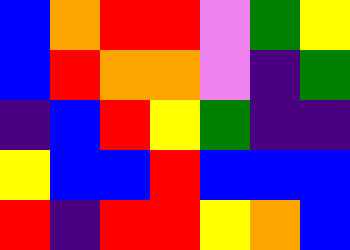[["blue", "orange", "red", "red", "violet", "green", "yellow"], ["blue", "red", "orange", "orange", "violet", "indigo", "green"], ["indigo", "blue", "red", "yellow", "green", "indigo", "indigo"], ["yellow", "blue", "blue", "red", "blue", "blue", "blue"], ["red", "indigo", "red", "red", "yellow", "orange", "blue"]]